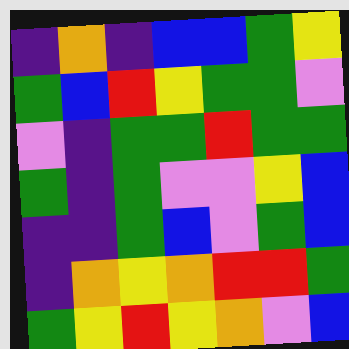[["indigo", "orange", "indigo", "blue", "blue", "green", "yellow"], ["green", "blue", "red", "yellow", "green", "green", "violet"], ["violet", "indigo", "green", "green", "red", "green", "green"], ["green", "indigo", "green", "violet", "violet", "yellow", "blue"], ["indigo", "indigo", "green", "blue", "violet", "green", "blue"], ["indigo", "orange", "yellow", "orange", "red", "red", "green"], ["green", "yellow", "red", "yellow", "orange", "violet", "blue"]]